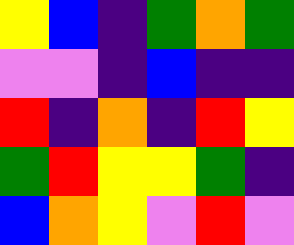[["yellow", "blue", "indigo", "green", "orange", "green"], ["violet", "violet", "indigo", "blue", "indigo", "indigo"], ["red", "indigo", "orange", "indigo", "red", "yellow"], ["green", "red", "yellow", "yellow", "green", "indigo"], ["blue", "orange", "yellow", "violet", "red", "violet"]]